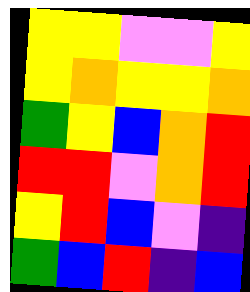[["yellow", "yellow", "violet", "violet", "yellow"], ["yellow", "orange", "yellow", "yellow", "orange"], ["green", "yellow", "blue", "orange", "red"], ["red", "red", "violet", "orange", "red"], ["yellow", "red", "blue", "violet", "indigo"], ["green", "blue", "red", "indigo", "blue"]]